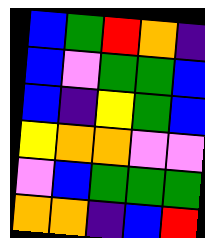[["blue", "green", "red", "orange", "indigo"], ["blue", "violet", "green", "green", "blue"], ["blue", "indigo", "yellow", "green", "blue"], ["yellow", "orange", "orange", "violet", "violet"], ["violet", "blue", "green", "green", "green"], ["orange", "orange", "indigo", "blue", "red"]]